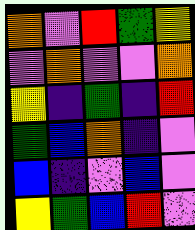[["orange", "violet", "red", "green", "yellow"], ["violet", "orange", "violet", "violet", "orange"], ["yellow", "indigo", "green", "indigo", "red"], ["green", "blue", "orange", "indigo", "violet"], ["blue", "indigo", "violet", "blue", "violet"], ["yellow", "green", "blue", "red", "violet"]]